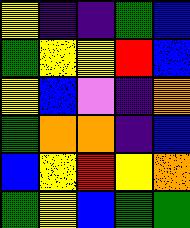[["yellow", "indigo", "indigo", "green", "blue"], ["green", "yellow", "yellow", "red", "blue"], ["yellow", "blue", "violet", "indigo", "orange"], ["green", "orange", "orange", "indigo", "blue"], ["blue", "yellow", "red", "yellow", "orange"], ["green", "yellow", "blue", "green", "green"]]